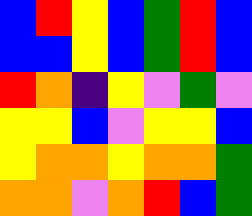[["blue", "red", "yellow", "blue", "green", "red", "blue"], ["blue", "blue", "yellow", "blue", "green", "red", "blue"], ["red", "orange", "indigo", "yellow", "violet", "green", "violet"], ["yellow", "yellow", "blue", "violet", "yellow", "yellow", "blue"], ["yellow", "orange", "orange", "yellow", "orange", "orange", "green"], ["orange", "orange", "violet", "orange", "red", "blue", "green"]]